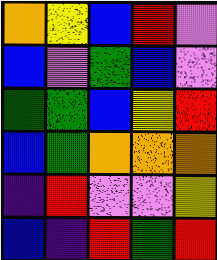[["orange", "yellow", "blue", "red", "violet"], ["blue", "violet", "green", "blue", "violet"], ["green", "green", "blue", "yellow", "red"], ["blue", "green", "orange", "orange", "orange"], ["indigo", "red", "violet", "violet", "yellow"], ["blue", "indigo", "red", "green", "red"]]